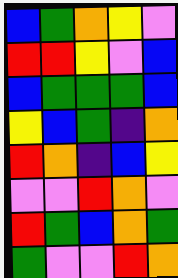[["blue", "green", "orange", "yellow", "violet"], ["red", "red", "yellow", "violet", "blue"], ["blue", "green", "green", "green", "blue"], ["yellow", "blue", "green", "indigo", "orange"], ["red", "orange", "indigo", "blue", "yellow"], ["violet", "violet", "red", "orange", "violet"], ["red", "green", "blue", "orange", "green"], ["green", "violet", "violet", "red", "orange"]]